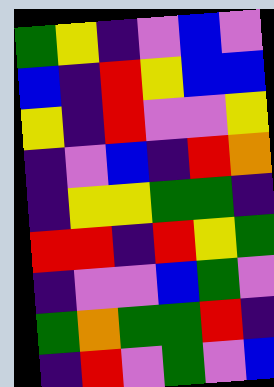[["green", "yellow", "indigo", "violet", "blue", "violet"], ["blue", "indigo", "red", "yellow", "blue", "blue"], ["yellow", "indigo", "red", "violet", "violet", "yellow"], ["indigo", "violet", "blue", "indigo", "red", "orange"], ["indigo", "yellow", "yellow", "green", "green", "indigo"], ["red", "red", "indigo", "red", "yellow", "green"], ["indigo", "violet", "violet", "blue", "green", "violet"], ["green", "orange", "green", "green", "red", "indigo"], ["indigo", "red", "violet", "green", "violet", "blue"]]